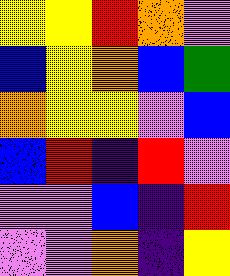[["yellow", "yellow", "red", "orange", "violet"], ["blue", "yellow", "orange", "blue", "green"], ["orange", "yellow", "yellow", "violet", "blue"], ["blue", "red", "indigo", "red", "violet"], ["violet", "violet", "blue", "indigo", "red"], ["violet", "violet", "orange", "indigo", "yellow"]]